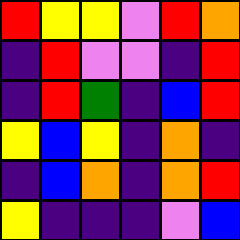[["red", "yellow", "yellow", "violet", "red", "orange"], ["indigo", "red", "violet", "violet", "indigo", "red"], ["indigo", "red", "green", "indigo", "blue", "red"], ["yellow", "blue", "yellow", "indigo", "orange", "indigo"], ["indigo", "blue", "orange", "indigo", "orange", "red"], ["yellow", "indigo", "indigo", "indigo", "violet", "blue"]]